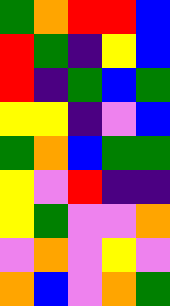[["green", "orange", "red", "red", "blue"], ["red", "green", "indigo", "yellow", "blue"], ["red", "indigo", "green", "blue", "green"], ["yellow", "yellow", "indigo", "violet", "blue"], ["green", "orange", "blue", "green", "green"], ["yellow", "violet", "red", "indigo", "indigo"], ["yellow", "green", "violet", "violet", "orange"], ["violet", "orange", "violet", "yellow", "violet"], ["orange", "blue", "violet", "orange", "green"]]